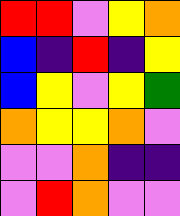[["red", "red", "violet", "yellow", "orange"], ["blue", "indigo", "red", "indigo", "yellow"], ["blue", "yellow", "violet", "yellow", "green"], ["orange", "yellow", "yellow", "orange", "violet"], ["violet", "violet", "orange", "indigo", "indigo"], ["violet", "red", "orange", "violet", "violet"]]